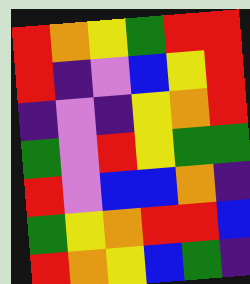[["red", "orange", "yellow", "green", "red", "red"], ["red", "indigo", "violet", "blue", "yellow", "red"], ["indigo", "violet", "indigo", "yellow", "orange", "red"], ["green", "violet", "red", "yellow", "green", "green"], ["red", "violet", "blue", "blue", "orange", "indigo"], ["green", "yellow", "orange", "red", "red", "blue"], ["red", "orange", "yellow", "blue", "green", "indigo"]]